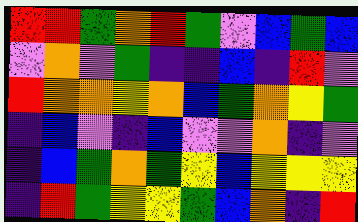[["red", "red", "green", "orange", "red", "green", "violet", "blue", "green", "blue"], ["violet", "orange", "violet", "green", "indigo", "indigo", "blue", "indigo", "red", "violet"], ["red", "orange", "orange", "yellow", "orange", "blue", "green", "orange", "yellow", "green"], ["indigo", "blue", "violet", "indigo", "blue", "violet", "violet", "orange", "indigo", "violet"], ["indigo", "blue", "green", "orange", "green", "yellow", "blue", "yellow", "yellow", "yellow"], ["indigo", "red", "green", "yellow", "yellow", "green", "blue", "orange", "indigo", "red"]]